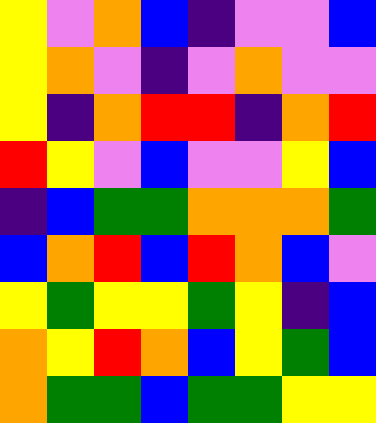[["yellow", "violet", "orange", "blue", "indigo", "violet", "violet", "blue"], ["yellow", "orange", "violet", "indigo", "violet", "orange", "violet", "violet"], ["yellow", "indigo", "orange", "red", "red", "indigo", "orange", "red"], ["red", "yellow", "violet", "blue", "violet", "violet", "yellow", "blue"], ["indigo", "blue", "green", "green", "orange", "orange", "orange", "green"], ["blue", "orange", "red", "blue", "red", "orange", "blue", "violet"], ["yellow", "green", "yellow", "yellow", "green", "yellow", "indigo", "blue"], ["orange", "yellow", "red", "orange", "blue", "yellow", "green", "blue"], ["orange", "green", "green", "blue", "green", "green", "yellow", "yellow"]]